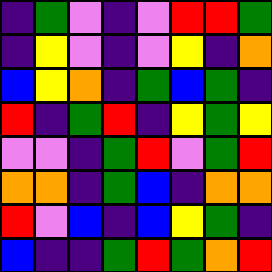[["indigo", "green", "violet", "indigo", "violet", "red", "red", "green"], ["indigo", "yellow", "violet", "indigo", "violet", "yellow", "indigo", "orange"], ["blue", "yellow", "orange", "indigo", "green", "blue", "green", "indigo"], ["red", "indigo", "green", "red", "indigo", "yellow", "green", "yellow"], ["violet", "violet", "indigo", "green", "red", "violet", "green", "red"], ["orange", "orange", "indigo", "green", "blue", "indigo", "orange", "orange"], ["red", "violet", "blue", "indigo", "blue", "yellow", "green", "indigo"], ["blue", "indigo", "indigo", "green", "red", "green", "orange", "red"]]